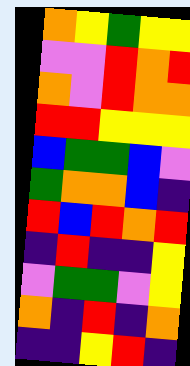[["orange", "yellow", "green", "yellow", "yellow"], ["violet", "violet", "red", "orange", "red"], ["orange", "violet", "red", "orange", "orange"], ["red", "red", "yellow", "yellow", "yellow"], ["blue", "green", "green", "blue", "violet"], ["green", "orange", "orange", "blue", "indigo"], ["red", "blue", "red", "orange", "red"], ["indigo", "red", "indigo", "indigo", "yellow"], ["violet", "green", "green", "violet", "yellow"], ["orange", "indigo", "red", "indigo", "orange"], ["indigo", "indigo", "yellow", "red", "indigo"]]